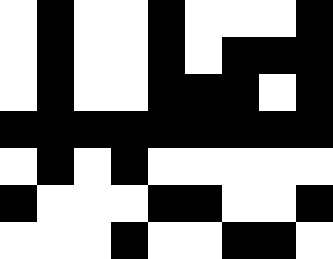[["white", "black", "white", "white", "black", "white", "white", "white", "black"], ["white", "black", "white", "white", "black", "white", "black", "black", "black"], ["white", "black", "white", "white", "black", "black", "black", "white", "black"], ["black", "black", "black", "black", "black", "black", "black", "black", "black"], ["white", "black", "white", "black", "white", "white", "white", "white", "white"], ["black", "white", "white", "white", "black", "black", "white", "white", "black"], ["white", "white", "white", "black", "white", "white", "black", "black", "white"]]